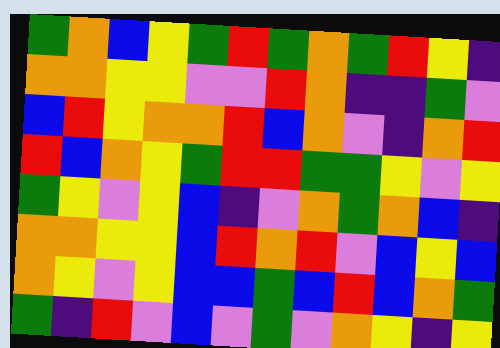[["green", "orange", "blue", "yellow", "green", "red", "green", "orange", "green", "red", "yellow", "indigo"], ["orange", "orange", "yellow", "yellow", "violet", "violet", "red", "orange", "indigo", "indigo", "green", "violet"], ["blue", "red", "yellow", "orange", "orange", "red", "blue", "orange", "violet", "indigo", "orange", "red"], ["red", "blue", "orange", "yellow", "green", "red", "red", "green", "green", "yellow", "violet", "yellow"], ["green", "yellow", "violet", "yellow", "blue", "indigo", "violet", "orange", "green", "orange", "blue", "indigo"], ["orange", "orange", "yellow", "yellow", "blue", "red", "orange", "red", "violet", "blue", "yellow", "blue"], ["orange", "yellow", "violet", "yellow", "blue", "blue", "green", "blue", "red", "blue", "orange", "green"], ["green", "indigo", "red", "violet", "blue", "violet", "green", "violet", "orange", "yellow", "indigo", "yellow"]]